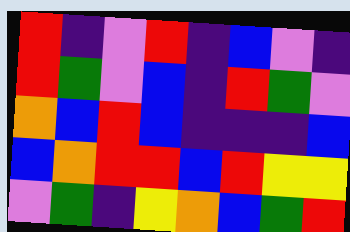[["red", "indigo", "violet", "red", "indigo", "blue", "violet", "indigo"], ["red", "green", "violet", "blue", "indigo", "red", "green", "violet"], ["orange", "blue", "red", "blue", "indigo", "indigo", "indigo", "blue"], ["blue", "orange", "red", "red", "blue", "red", "yellow", "yellow"], ["violet", "green", "indigo", "yellow", "orange", "blue", "green", "red"]]